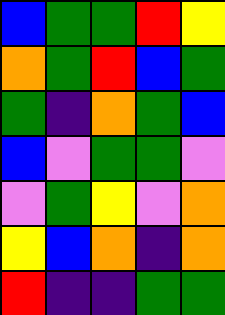[["blue", "green", "green", "red", "yellow"], ["orange", "green", "red", "blue", "green"], ["green", "indigo", "orange", "green", "blue"], ["blue", "violet", "green", "green", "violet"], ["violet", "green", "yellow", "violet", "orange"], ["yellow", "blue", "orange", "indigo", "orange"], ["red", "indigo", "indigo", "green", "green"]]